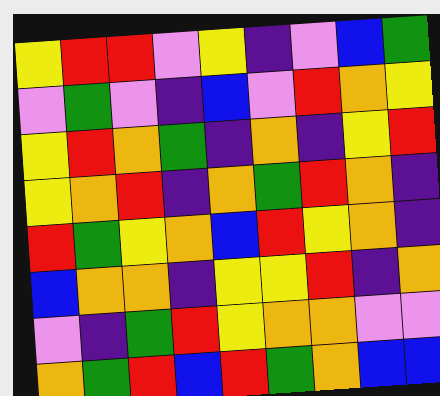[["yellow", "red", "red", "violet", "yellow", "indigo", "violet", "blue", "green"], ["violet", "green", "violet", "indigo", "blue", "violet", "red", "orange", "yellow"], ["yellow", "red", "orange", "green", "indigo", "orange", "indigo", "yellow", "red"], ["yellow", "orange", "red", "indigo", "orange", "green", "red", "orange", "indigo"], ["red", "green", "yellow", "orange", "blue", "red", "yellow", "orange", "indigo"], ["blue", "orange", "orange", "indigo", "yellow", "yellow", "red", "indigo", "orange"], ["violet", "indigo", "green", "red", "yellow", "orange", "orange", "violet", "violet"], ["orange", "green", "red", "blue", "red", "green", "orange", "blue", "blue"]]